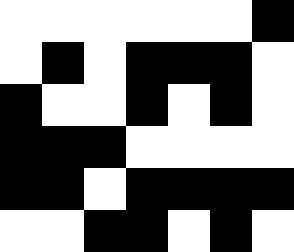[["white", "white", "white", "white", "white", "white", "black"], ["white", "black", "white", "black", "black", "black", "white"], ["black", "white", "white", "black", "white", "black", "white"], ["black", "black", "black", "white", "white", "white", "white"], ["black", "black", "white", "black", "black", "black", "black"], ["white", "white", "black", "black", "white", "black", "white"]]